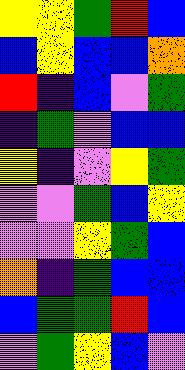[["yellow", "yellow", "green", "red", "blue"], ["blue", "yellow", "blue", "blue", "orange"], ["red", "indigo", "blue", "violet", "green"], ["indigo", "green", "violet", "blue", "blue"], ["yellow", "indigo", "violet", "yellow", "green"], ["violet", "violet", "green", "blue", "yellow"], ["violet", "violet", "yellow", "green", "blue"], ["orange", "indigo", "green", "blue", "blue"], ["blue", "green", "green", "red", "blue"], ["violet", "green", "yellow", "blue", "violet"]]